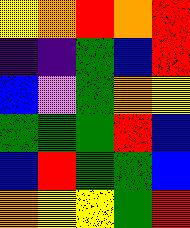[["yellow", "orange", "red", "orange", "red"], ["indigo", "indigo", "green", "blue", "red"], ["blue", "violet", "green", "orange", "yellow"], ["green", "green", "green", "red", "blue"], ["blue", "red", "green", "green", "blue"], ["orange", "yellow", "yellow", "green", "red"]]